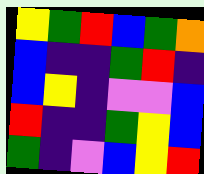[["yellow", "green", "red", "blue", "green", "orange"], ["blue", "indigo", "indigo", "green", "red", "indigo"], ["blue", "yellow", "indigo", "violet", "violet", "blue"], ["red", "indigo", "indigo", "green", "yellow", "blue"], ["green", "indigo", "violet", "blue", "yellow", "red"]]